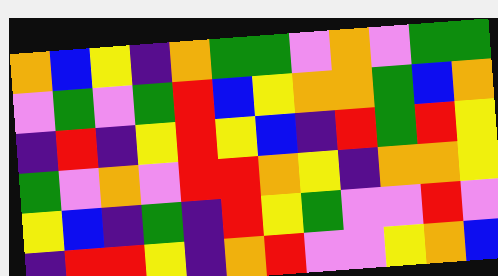[["orange", "blue", "yellow", "indigo", "orange", "green", "green", "violet", "orange", "violet", "green", "green"], ["violet", "green", "violet", "green", "red", "blue", "yellow", "orange", "orange", "green", "blue", "orange"], ["indigo", "red", "indigo", "yellow", "red", "yellow", "blue", "indigo", "red", "green", "red", "yellow"], ["green", "violet", "orange", "violet", "red", "red", "orange", "yellow", "indigo", "orange", "orange", "yellow"], ["yellow", "blue", "indigo", "green", "indigo", "red", "yellow", "green", "violet", "violet", "red", "violet"], ["indigo", "red", "red", "yellow", "indigo", "orange", "red", "violet", "violet", "yellow", "orange", "blue"]]